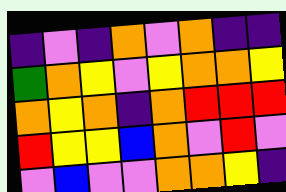[["indigo", "violet", "indigo", "orange", "violet", "orange", "indigo", "indigo"], ["green", "orange", "yellow", "violet", "yellow", "orange", "orange", "yellow"], ["orange", "yellow", "orange", "indigo", "orange", "red", "red", "red"], ["red", "yellow", "yellow", "blue", "orange", "violet", "red", "violet"], ["violet", "blue", "violet", "violet", "orange", "orange", "yellow", "indigo"]]